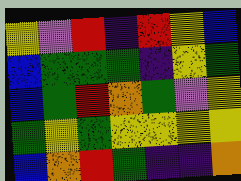[["yellow", "violet", "red", "indigo", "red", "yellow", "blue"], ["blue", "green", "green", "green", "indigo", "yellow", "green"], ["blue", "green", "red", "orange", "green", "violet", "yellow"], ["green", "yellow", "green", "yellow", "yellow", "yellow", "yellow"], ["blue", "orange", "red", "green", "indigo", "indigo", "orange"]]